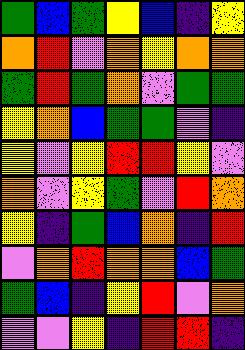[["green", "blue", "green", "yellow", "blue", "indigo", "yellow"], ["orange", "red", "violet", "orange", "yellow", "orange", "orange"], ["green", "red", "green", "orange", "violet", "green", "green"], ["yellow", "orange", "blue", "green", "green", "violet", "indigo"], ["yellow", "violet", "yellow", "red", "red", "yellow", "violet"], ["orange", "violet", "yellow", "green", "violet", "red", "orange"], ["yellow", "indigo", "green", "blue", "orange", "indigo", "red"], ["violet", "orange", "red", "orange", "orange", "blue", "green"], ["green", "blue", "indigo", "yellow", "red", "violet", "orange"], ["violet", "violet", "yellow", "indigo", "red", "red", "indigo"]]